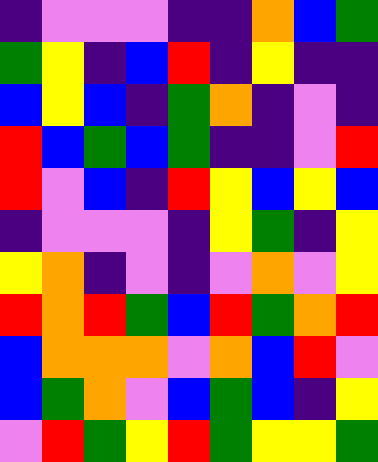[["indigo", "violet", "violet", "violet", "indigo", "indigo", "orange", "blue", "green"], ["green", "yellow", "indigo", "blue", "red", "indigo", "yellow", "indigo", "indigo"], ["blue", "yellow", "blue", "indigo", "green", "orange", "indigo", "violet", "indigo"], ["red", "blue", "green", "blue", "green", "indigo", "indigo", "violet", "red"], ["red", "violet", "blue", "indigo", "red", "yellow", "blue", "yellow", "blue"], ["indigo", "violet", "violet", "violet", "indigo", "yellow", "green", "indigo", "yellow"], ["yellow", "orange", "indigo", "violet", "indigo", "violet", "orange", "violet", "yellow"], ["red", "orange", "red", "green", "blue", "red", "green", "orange", "red"], ["blue", "orange", "orange", "orange", "violet", "orange", "blue", "red", "violet"], ["blue", "green", "orange", "violet", "blue", "green", "blue", "indigo", "yellow"], ["violet", "red", "green", "yellow", "red", "green", "yellow", "yellow", "green"]]